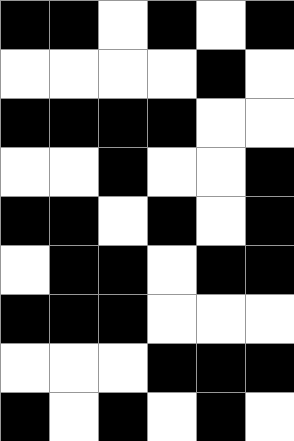[["black", "black", "white", "black", "white", "black"], ["white", "white", "white", "white", "black", "white"], ["black", "black", "black", "black", "white", "white"], ["white", "white", "black", "white", "white", "black"], ["black", "black", "white", "black", "white", "black"], ["white", "black", "black", "white", "black", "black"], ["black", "black", "black", "white", "white", "white"], ["white", "white", "white", "black", "black", "black"], ["black", "white", "black", "white", "black", "white"]]